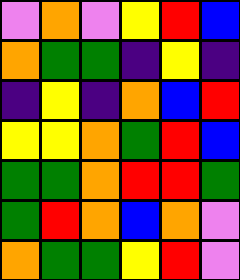[["violet", "orange", "violet", "yellow", "red", "blue"], ["orange", "green", "green", "indigo", "yellow", "indigo"], ["indigo", "yellow", "indigo", "orange", "blue", "red"], ["yellow", "yellow", "orange", "green", "red", "blue"], ["green", "green", "orange", "red", "red", "green"], ["green", "red", "orange", "blue", "orange", "violet"], ["orange", "green", "green", "yellow", "red", "violet"]]